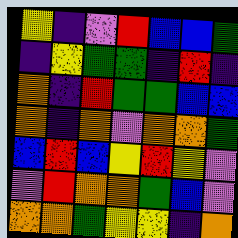[["yellow", "indigo", "violet", "red", "blue", "blue", "green"], ["indigo", "yellow", "green", "green", "indigo", "red", "indigo"], ["orange", "indigo", "red", "green", "green", "blue", "blue"], ["orange", "indigo", "orange", "violet", "orange", "orange", "green"], ["blue", "red", "blue", "yellow", "red", "yellow", "violet"], ["violet", "red", "orange", "orange", "green", "blue", "violet"], ["orange", "orange", "green", "yellow", "yellow", "indigo", "orange"]]